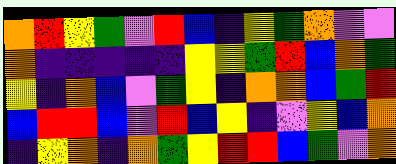[["orange", "red", "yellow", "green", "violet", "red", "blue", "indigo", "yellow", "green", "orange", "violet", "violet"], ["orange", "indigo", "indigo", "indigo", "indigo", "indigo", "yellow", "yellow", "green", "red", "blue", "orange", "green"], ["yellow", "indigo", "orange", "blue", "violet", "green", "yellow", "indigo", "orange", "orange", "blue", "green", "red"], ["blue", "red", "red", "blue", "violet", "red", "blue", "yellow", "indigo", "violet", "yellow", "blue", "orange"], ["indigo", "yellow", "orange", "indigo", "orange", "green", "yellow", "red", "red", "blue", "green", "violet", "orange"]]